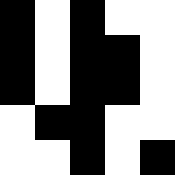[["black", "white", "black", "white", "white"], ["black", "white", "black", "black", "white"], ["black", "white", "black", "black", "white"], ["white", "black", "black", "white", "white"], ["white", "white", "black", "white", "black"]]